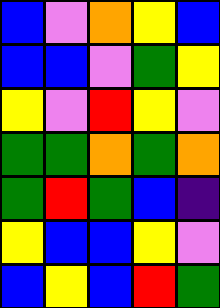[["blue", "violet", "orange", "yellow", "blue"], ["blue", "blue", "violet", "green", "yellow"], ["yellow", "violet", "red", "yellow", "violet"], ["green", "green", "orange", "green", "orange"], ["green", "red", "green", "blue", "indigo"], ["yellow", "blue", "blue", "yellow", "violet"], ["blue", "yellow", "blue", "red", "green"]]